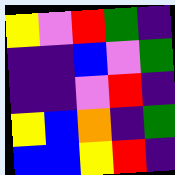[["yellow", "violet", "red", "green", "indigo"], ["indigo", "indigo", "blue", "violet", "green"], ["indigo", "indigo", "violet", "red", "indigo"], ["yellow", "blue", "orange", "indigo", "green"], ["blue", "blue", "yellow", "red", "indigo"]]